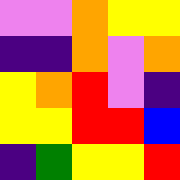[["violet", "violet", "orange", "yellow", "yellow"], ["indigo", "indigo", "orange", "violet", "orange"], ["yellow", "orange", "red", "violet", "indigo"], ["yellow", "yellow", "red", "red", "blue"], ["indigo", "green", "yellow", "yellow", "red"]]